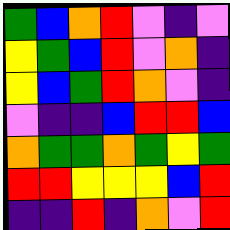[["green", "blue", "orange", "red", "violet", "indigo", "violet"], ["yellow", "green", "blue", "red", "violet", "orange", "indigo"], ["yellow", "blue", "green", "red", "orange", "violet", "indigo"], ["violet", "indigo", "indigo", "blue", "red", "red", "blue"], ["orange", "green", "green", "orange", "green", "yellow", "green"], ["red", "red", "yellow", "yellow", "yellow", "blue", "red"], ["indigo", "indigo", "red", "indigo", "orange", "violet", "red"]]